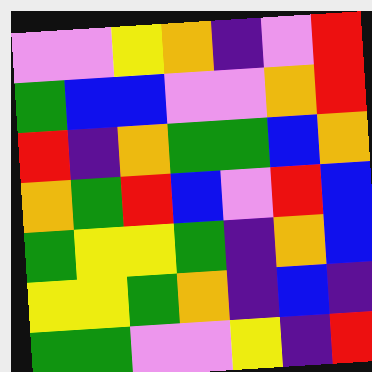[["violet", "violet", "yellow", "orange", "indigo", "violet", "red"], ["green", "blue", "blue", "violet", "violet", "orange", "red"], ["red", "indigo", "orange", "green", "green", "blue", "orange"], ["orange", "green", "red", "blue", "violet", "red", "blue"], ["green", "yellow", "yellow", "green", "indigo", "orange", "blue"], ["yellow", "yellow", "green", "orange", "indigo", "blue", "indigo"], ["green", "green", "violet", "violet", "yellow", "indigo", "red"]]